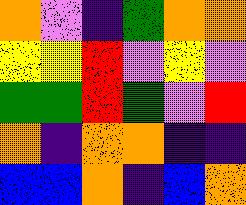[["orange", "violet", "indigo", "green", "orange", "orange"], ["yellow", "yellow", "red", "violet", "yellow", "violet"], ["green", "green", "red", "green", "violet", "red"], ["orange", "indigo", "orange", "orange", "indigo", "indigo"], ["blue", "blue", "orange", "indigo", "blue", "orange"]]